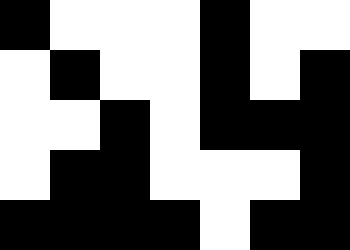[["black", "white", "white", "white", "black", "white", "white"], ["white", "black", "white", "white", "black", "white", "black"], ["white", "white", "black", "white", "black", "black", "black"], ["white", "black", "black", "white", "white", "white", "black"], ["black", "black", "black", "black", "white", "black", "black"]]